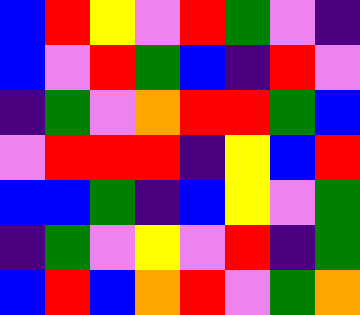[["blue", "red", "yellow", "violet", "red", "green", "violet", "indigo"], ["blue", "violet", "red", "green", "blue", "indigo", "red", "violet"], ["indigo", "green", "violet", "orange", "red", "red", "green", "blue"], ["violet", "red", "red", "red", "indigo", "yellow", "blue", "red"], ["blue", "blue", "green", "indigo", "blue", "yellow", "violet", "green"], ["indigo", "green", "violet", "yellow", "violet", "red", "indigo", "green"], ["blue", "red", "blue", "orange", "red", "violet", "green", "orange"]]